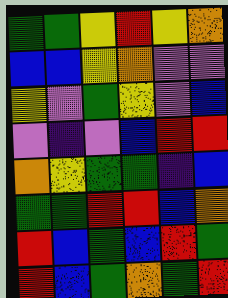[["green", "green", "yellow", "red", "yellow", "orange"], ["blue", "blue", "yellow", "orange", "violet", "violet"], ["yellow", "violet", "green", "yellow", "violet", "blue"], ["violet", "indigo", "violet", "blue", "red", "red"], ["orange", "yellow", "green", "green", "indigo", "blue"], ["green", "green", "red", "red", "blue", "orange"], ["red", "blue", "green", "blue", "red", "green"], ["red", "blue", "green", "orange", "green", "red"]]